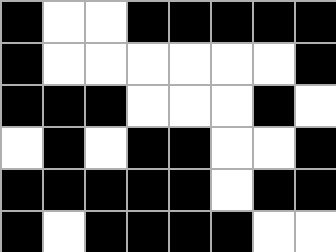[["black", "white", "white", "black", "black", "black", "black", "black"], ["black", "white", "white", "white", "white", "white", "white", "black"], ["black", "black", "black", "white", "white", "white", "black", "white"], ["white", "black", "white", "black", "black", "white", "white", "black"], ["black", "black", "black", "black", "black", "white", "black", "black"], ["black", "white", "black", "black", "black", "black", "white", "white"]]